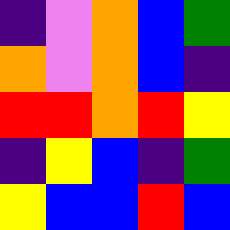[["indigo", "violet", "orange", "blue", "green"], ["orange", "violet", "orange", "blue", "indigo"], ["red", "red", "orange", "red", "yellow"], ["indigo", "yellow", "blue", "indigo", "green"], ["yellow", "blue", "blue", "red", "blue"]]